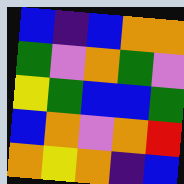[["blue", "indigo", "blue", "orange", "orange"], ["green", "violet", "orange", "green", "violet"], ["yellow", "green", "blue", "blue", "green"], ["blue", "orange", "violet", "orange", "red"], ["orange", "yellow", "orange", "indigo", "blue"]]